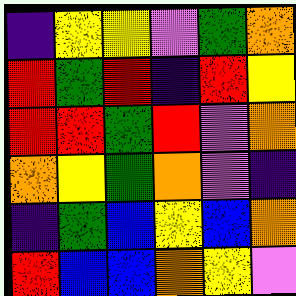[["indigo", "yellow", "yellow", "violet", "green", "orange"], ["red", "green", "red", "indigo", "red", "yellow"], ["red", "red", "green", "red", "violet", "orange"], ["orange", "yellow", "green", "orange", "violet", "indigo"], ["indigo", "green", "blue", "yellow", "blue", "orange"], ["red", "blue", "blue", "orange", "yellow", "violet"]]